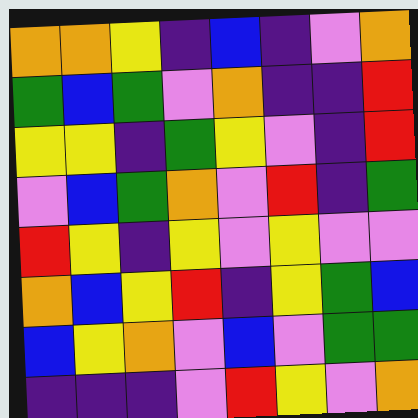[["orange", "orange", "yellow", "indigo", "blue", "indigo", "violet", "orange"], ["green", "blue", "green", "violet", "orange", "indigo", "indigo", "red"], ["yellow", "yellow", "indigo", "green", "yellow", "violet", "indigo", "red"], ["violet", "blue", "green", "orange", "violet", "red", "indigo", "green"], ["red", "yellow", "indigo", "yellow", "violet", "yellow", "violet", "violet"], ["orange", "blue", "yellow", "red", "indigo", "yellow", "green", "blue"], ["blue", "yellow", "orange", "violet", "blue", "violet", "green", "green"], ["indigo", "indigo", "indigo", "violet", "red", "yellow", "violet", "orange"]]